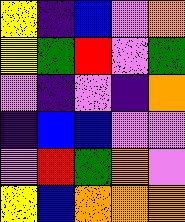[["yellow", "indigo", "blue", "violet", "orange"], ["yellow", "green", "red", "violet", "green"], ["violet", "indigo", "violet", "indigo", "orange"], ["indigo", "blue", "blue", "violet", "violet"], ["violet", "red", "green", "orange", "violet"], ["yellow", "blue", "orange", "orange", "orange"]]